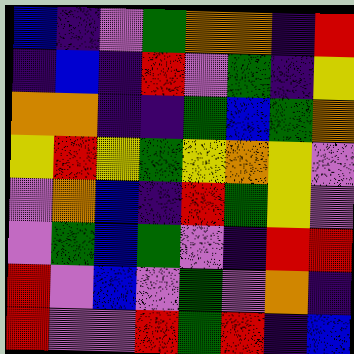[["blue", "indigo", "violet", "green", "orange", "orange", "indigo", "red"], ["indigo", "blue", "indigo", "red", "violet", "green", "indigo", "yellow"], ["orange", "orange", "indigo", "indigo", "green", "blue", "green", "orange"], ["yellow", "red", "yellow", "green", "yellow", "orange", "yellow", "violet"], ["violet", "orange", "blue", "indigo", "red", "green", "yellow", "violet"], ["violet", "green", "blue", "green", "violet", "indigo", "red", "red"], ["red", "violet", "blue", "violet", "green", "violet", "orange", "indigo"], ["red", "violet", "violet", "red", "green", "red", "indigo", "blue"]]